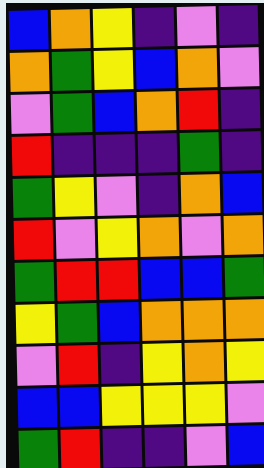[["blue", "orange", "yellow", "indigo", "violet", "indigo"], ["orange", "green", "yellow", "blue", "orange", "violet"], ["violet", "green", "blue", "orange", "red", "indigo"], ["red", "indigo", "indigo", "indigo", "green", "indigo"], ["green", "yellow", "violet", "indigo", "orange", "blue"], ["red", "violet", "yellow", "orange", "violet", "orange"], ["green", "red", "red", "blue", "blue", "green"], ["yellow", "green", "blue", "orange", "orange", "orange"], ["violet", "red", "indigo", "yellow", "orange", "yellow"], ["blue", "blue", "yellow", "yellow", "yellow", "violet"], ["green", "red", "indigo", "indigo", "violet", "blue"]]